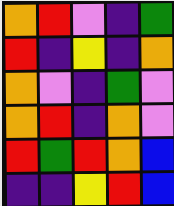[["orange", "red", "violet", "indigo", "green"], ["red", "indigo", "yellow", "indigo", "orange"], ["orange", "violet", "indigo", "green", "violet"], ["orange", "red", "indigo", "orange", "violet"], ["red", "green", "red", "orange", "blue"], ["indigo", "indigo", "yellow", "red", "blue"]]